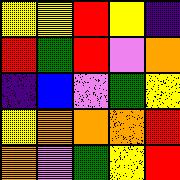[["yellow", "yellow", "red", "yellow", "indigo"], ["red", "green", "red", "violet", "orange"], ["indigo", "blue", "violet", "green", "yellow"], ["yellow", "orange", "orange", "orange", "red"], ["orange", "violet", "green", "yellow", "red"]]